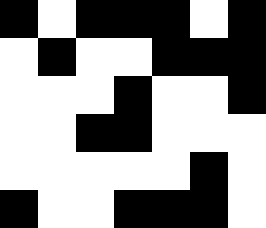[["black", "white", "black", "black", "black", "white", "black"], ["white", "black", "white", "white", "black", "black", "black"], ["white", "white", "white", "black", "white", "white", "black"], ["white", "white", "black", "black", "white", "white", "white"], ["white", "white", "white", "white", "white", "black", "white"], ["black", "white", "white", "black", "black", "black", "white"]]